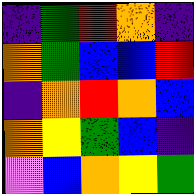[["indigo", "green", "red", "orange", "indigo"], ["orange", "green", "blue", "blue", "red"], ["indigo", "orange", "red", "orange", "blue"], ["orange", "yellow", "green", "blue", "indigo"], ["violet", "blue", "orange", "yellow", "green"]]